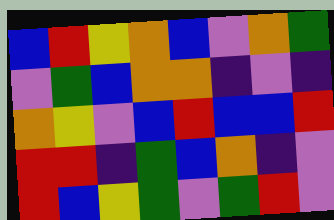[["blue", "red", "yellow", "orange", "blue", "violet", "orange", "green"], ["violet", "green", "blue", "orange", "orange", "indigo", "violet", "indigo"], ["orange", "yellow", "violet", "blue", "red", "blue", "blue", "red"], ["red", "red", "indigo", "green", "blue", "orange", "indigo", "violet"], ["red", "blue", "yellow", "green", "violet", "green", "red", "violet"]]